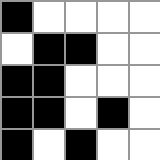[["black", "white", "white", "white", "white"], ["white", "black", "black", "white", "white"], ["black", "black", "white", "white", "white"], ["black", "black", "white", "black", "white"], ["black", "white", "black", "white", "white"]]